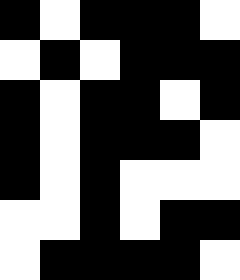[["black", "white", "black", "black", "black", "white"], ["white", "black", "white", "black", "black", "black"], ["black", "white", "black", "black", "white", "black"], ["black", "white", "black", "black", "black", "white"], ["black", "white", "black", "white", "white", "white"], ["white", "white", "black", "white", "black", "black"], ["white", "black", "black", "black", "black", "white"]]